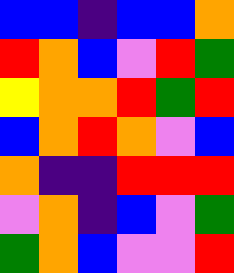[["blue", "blue", "indigo", "blue", "blue", "orange"], ["red", "orange", "blue", "violet", "red", "green"], ["yellow", "orange", "orange", "red", "green", "red"], ["blue", "orange", "red", "orange", "violet", "blue"], ["orange", "indigo", "indigo", "red", "red", "red"], ["violet", "orange", "indigo", "blue", "violet", "green"], ["green", "orange", "blue", "violet", "violet", "red"]]